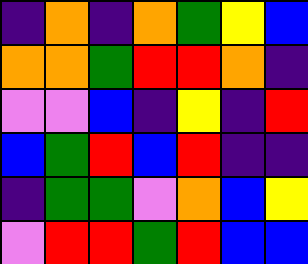[["indigo", "orange", "indigo", "orange", "green", "yellow", "blue"], ["orange", "orange", "green", "red", "red", "orange", "indigo"], ["violet", "violet", "blue", "indigo", "yellow", "indigo", "red"], ["blue", "green", "red", "blue", "red", "indigo", "indigo"], ["indigo", "green", "green", "violet", "orange", "blue", "yellow"], ["violet", "red", "red", "green", "red", "blue", "blue"]]